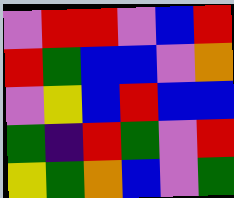[["violet", "red", "red", "violet", "blue", "red"], ["red", "green", "blue", "blue", "violet", "orange"], ["violet", "yellow", "blue", "red", "blue", "blue"], ["green", "indigo", "red", "green", "violet", "red"], ["yellow", "green", "orange", "blue", "violet", "green"]]